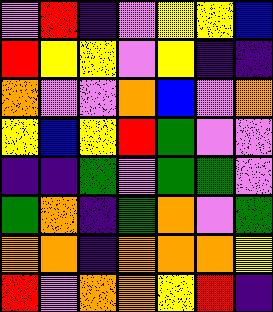[["violet", "red", "indigo", "violet", "yellow", "yellow", "blue"], ["red", "yellow", "yellow", "violet", "yellow", "indigo", "indigo"], ["orange", "violet", "violet", "orange", "blue", "violet", "orange"], ["yellow", "blue", "yellow", "red", "green", "violet", "violet"], ["indigo", "indigo", "green", "violet", "green", "green", "violet"], ["green", "orange", "indigo", "green", "orange", "violet", "green"], ["orange", "orange", "indigo", "orange", "orange", "orange", "yellow"], ["red", "violet", "orange", "orange", "yellow", "red", "indigo"]]